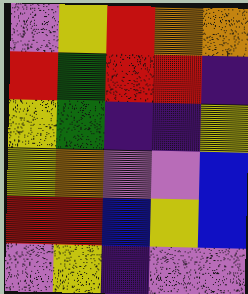[["violet", "yellow", "red", "orange", "orange"], ["red", "green", "red", "red", "indigo"], ["yellow", "green", "indigo", "indigo", "yellow"], ["yellow", "orange", "violet", "violet", "blue"], ["red", "red", "blue", "yellow", "blue"], ["violet", "yellow", "indigo", "violet", "violet"]]